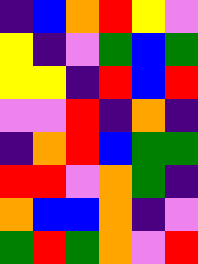[["indigo", "blue", "orange", "red", "yellow", "violet"], ["yellow", "indigo", "violet", "green", "blue", "green"], ["yellow", "yellow", "indigo", "red", "blue", "red"], ["violet", "violet", "red", "indigo", "orange", "indigo"], ["indigo", "orange", "red", "blue", "green", "green"], ["red", "red", "violet", "orange", "green", "indigo"], ["orange", "blue", "blue", "orange", "indigo", "violet"], ["green", "red", "green", "orange", "violet", "red"]]